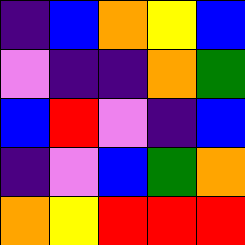[["indigo", "blue", "orange", "yellow", "blue"], ["violet", "indigo", "indigo", "orange", "green"], ["blue", "red", "violet", "indigo", "blue"], ["indigo", "violet", "blue", "green", "orange"], ["orange", "yellow", "red", "red", "red"]]